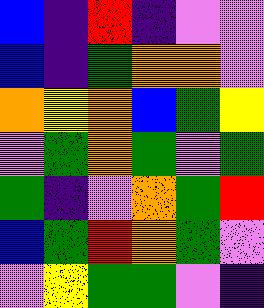[["blue", "indigo", "red", "indigo", "violet", "violet"], ["blue", "indigo", "green", "orange", "orange", "violet"], ["orange", "yellow", "orange", "blue", "green", "yellow"], ["violet", "green", "orange", "green", "violet", "green"], ["green", "indigo", "violet", "orange", "green", "red"], ["blue", "green", "red", "orange", "green", "violet"], ["violet", "yellow", "green", "green", "violet", "indigo"]]